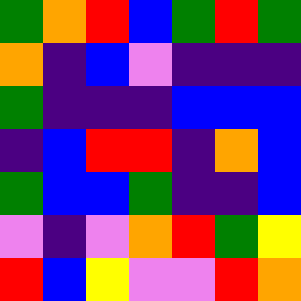[["green", "orange", "red", "blue", "green", "red", "green"], ["orange", "indigo", "blue", "violet", "indigo", "indigo", "indigo"], ["green", "indigo", "indigo", "indigo", "blue", "blue", "blue"], ["indigo", "blue", "red", "red", "indigo", "orange", "blue"], ["green", "blue", "blue", "green", "indigo", "indigo", "blue"], ["violet", "indigo", "violet", "orange", "red", "green", "yellow"], ["red", "blue", "yellow", "violet", "violet", "red", "orange"]]